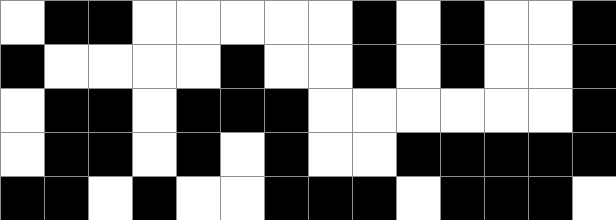[["white", "black", "black", "white", "white", "white", "white", "white", "black", "white", "black", "white", "white", "black"], ["black", "white", "white", "white", "white", "black", "white", "white", "black", "white", "black", "white", "white", "black"], ["white", "black", "black", "white", "black", "black", "black", "white", "white", "white", "white", "white", "white", "black"], ["white", "black", "black", "white", "black", "white", "black", "white", "white", "black", "black", "black", "black", "black"], ["black", "black", "white", "black", "white", "white", "black", "black", "black", "white", "black", "black", "black", "white"]]